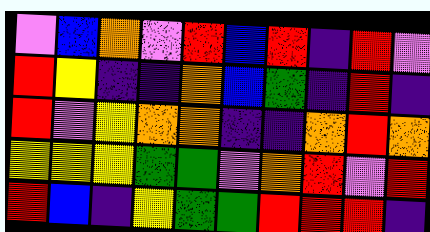[["violet", "blue", "orange", "violet", "red", "blue", "red", "indigo", "red", "violet"], ["red", "yellow", "indigo", "indigo", "orange", "blue", "green", "indigo", "red", "indigo"], ["red", "violet", "yellow", "orange", "orange", "indigo", "indigo", "orange", "red", "orange"], ["yellow", "yellow", "yellow", "green", "green", "violet", "orange", "red", "violet", "red"], ["red", "blue", "indigo", "yellow", "green", "green", "red", "red", "red", "indigo"]]